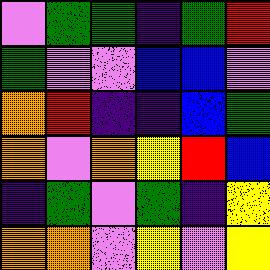[["violet", "green", "green", "indigo", "green", "red"], ["green", "violet", "violet", "blue", "blue", "violet"], ["orange", "red", "indigo", "indigo", "blue", "green"], ["orange", "violet", "orange", "yellow", "red", "blue"], ["indigo", "green", "violet", "green", "indigo", "yellow"], ["orange", "orange", "violet", "yellow", "violet", "yellow"]]